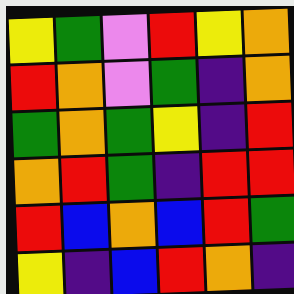[["yellow", "green", "violet", "red", "yellow", "orange"], ["red", "orange", "violet", "green", "indigo", "orange"], ["green", "orange", "green", "yellow", "indigo", "red"], ["orange", "red", "green", "indigo", "red", "red"], ["red", "blue", "orange", "blue", "red", "green"], ["yellow", "indigo", "blue", "red", "orange", "indigo"]]